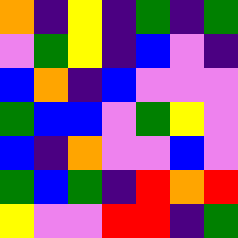[["orange", "indigo", "yellow", "indigo", "green", "indigo", "green"], ["violet", "green", "yellow", "indigo", "blue", "violet", "indigo"], ["blue", "orange", "indigo", "blue", "violet", "violet", "violet"], ["green", "blue", "blue", "violet", "green", "yellow", "violet"], ["blue", "indigo", "orange", "violet", "violet", "blue", "violet"], ["green", "blue", "green", "indigo", "red", "orange", "red"], ["yellow", "violet", "violet", "red", "red", "indigo", "green"]]